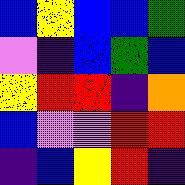[["blue", "yellow", "blue", "blue", "green"], ["violet", "indigo", "blue", "green", "blue"], ["yellow", "red", "red", "indigo", "orange"], ["blue", "violet", "violet", "red", "red"], ["indigo", "blue", "yellow", "red", "indigo"]]